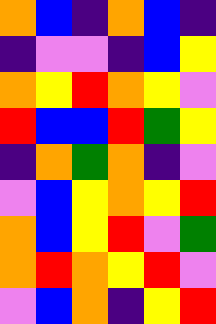[["orange", "blue", "indigo", "orange", "blue", "indigo"], ["indigo", "violet", "violet", "indigo", "blue", "yellow"], ["orange", "yellow", "red", "orange", "yellow", "violet"], ["red", "blue", "blue", "red", "green", "yellow"], ["indigo", "orange", "green", "orange", "indigo", "violet"], ["violet", "blue", "yellow", "orange", "yellow", "red"], ["orange", "blue", "yellow", "red", "violet", "green"], ["orange", "red", "orange", "yellow", "red", "violet"], ["violet", "blue", "orange", "indigo", "yellow", "red"]]